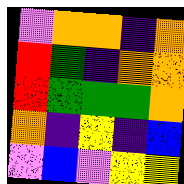[["violet", "orange", "orange", "indigo", "orange"], ["red", "green", "indigo", "orange", "orange"], ["red", "green", "green", "green", "orange"], ["orange", "indigo", "yellow", "indigo", "blue"], ["violet", "blue", "violet", "yellow", "yellow"]]